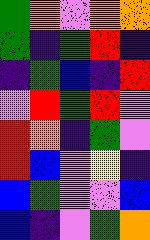[["green", "orange", "violet", "orange", "orange"], ["green", "indigo", "green", "red", "indigo"], ["indigo", "green", "blue", "indigo", "red"], ["violet", "red", "green", "red", "violet"], ["red", "orange", "indigo", "green", "violet"], ["red", "blue", "violet", "yellow", "indigo"], ["blue", "green", "violet", "violet", "blue"], ["blue", "indigo", "violet", "green", "orange"]]